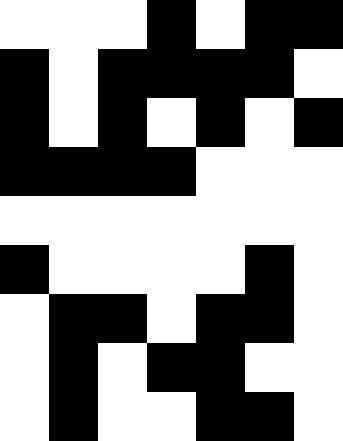[["white", "white", "white", "black", "white", "black", "black"], ["black", "white", "black", "black", "black", "black", "white"], ["black", "white", "black", "white", "black", "white", "black"], ["black", "black", "black", "black", "white", "white", "white"], ["white", "white", "white", "white", "white", "white", "white"], ["black", "white", "white", "white", "white", "black", "white"], ["white", "black", "black", "white", "black", "black", "white"], ["white", "black", "white", "black", "black", "white", "white"], ["white", "black", "white", "white", "black", "black", "white"]]